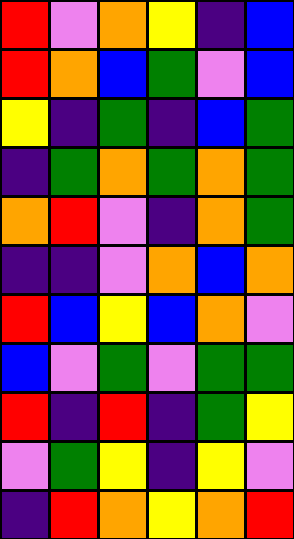[["red", "violet", "orange", "yellow", "indigo", "blue"], ["red", "orange", "blue", "green", "violet", "blue"], ["yellow", "indigo", "green", "indigo", "blue", "green"], ["indigo", "green", "orange", "green", "orange", "green"], ["orange", "red", "violet", "indigo", "orange", "green"], ["indigo", "indigo", "violet", "orange", "blue", "orange"], ["red", "blue", "yellow", "blue", "orange", "violet"], ["blue", "violet", "green", "violet", "green", "green"], ["red", "indigo", "red", "indigo", "green", "yellow"], ["violet", "green", "yellow", "indigo", "yellow", "violet"], ["indigo", "red", "orange", "yellow", "orange", "red"]]